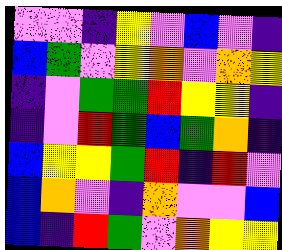[["violet", "violet", "indigo", "yellow", "violet", "blue", "violet", "indigo"], ["blue", "green", "violet", "yellow", "orange", "violet", "orange", "yellow"], ["indigo", "violet", "green", "green", "red", "yellow", "yellow", "indigo"], ["indigo", "violet", "red", "green", "blue", "green", "orange", "indigo"], ["blue", "yellow", "yellow", "green", "red", "indigo", "red", "violet"], ["blue", "orange", "violet", "indigo", "orange", "violet", "violet", "blue"], ["blue", "indigo", "red", "green", "violet", "orange", "yellow", "yellow"]]